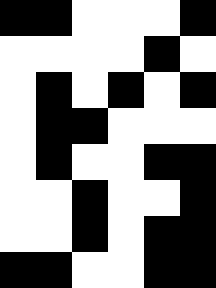[["black", "black", "white", "white", "white", "black"], ["white", "white", "white", "white", "black", "white"], ["white", "black", "white", "black", "white", "black"], ["white", "black", "black", "white", "white", "white"], ["white", "black", "white", "white", "black", "black"], ["white", "white", "black", "white", "white", "black"], ["white", "white", "black", "white", "black", "black"], ["black", "black", "white", "white", "black", "black"]]